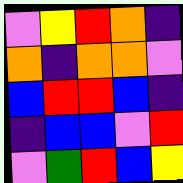[["violet", "yellow", "red", "orange", "indigo"], ["orange", "indigo", "orange", "orange", "violet"], ["blue", "red", "red", "blue", "indigo"], ["indigo", "blue", "blue", "violet", "red"], ["violet", "green", "red", "blue", "yellow"]]